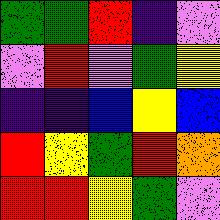[["green", "green", "red", "indigo", "violet"], ["violet", "red", "violet", "green", "yellow"], ["indigo", "indigo", "blue", "yellow", "blue"], ["red", "yellow", "green", "red", "orange"], ["red", "red", "yellow", "green", "violet"]]